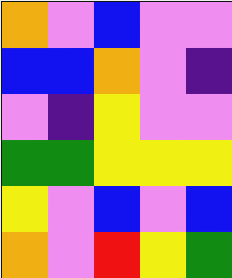[["orange", "violet", "blue", "violet", "violet"], ["blue", "blue", "orange", "violet", "indigo"], ["violet", "indigo", "yellow", "violet", "violet"], ["green", "green", "yellow", "yellow", "yellow"], ["yellow", "violet", "blue", "violet", "blue"], ["orange", "violet", "red", "yellow", "green"]]